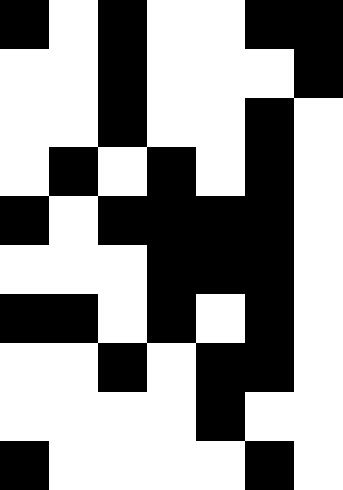[["black", "white", "black", "white", "white", "black", "black"], ["white", "white", "black", "white", "white", "white", "black"], ["white", "white", "black", "white", "white", "black", "white"], ["white", "black", "white", "black", "white", "black", "white"], ["black", "white", "black", "black", "black", "black", "white"], ["white", "white", "white", "black", "black", "black", "white"], ["black", "black", "white", "black", "white", "black", "white"], ["white", "white", "black", "white", "black", "black", "white"], ["white", "white", "white", "white", "black", "white", "white"], ["black", "white", "white", "white", "white", "black", "white"]]